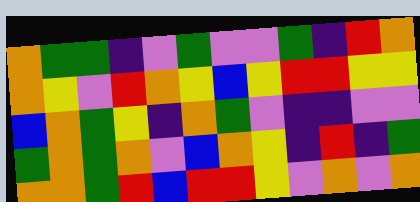[["orange", "green", "green", "indigo", "violet", "green", "violet", "violet", "green", "indigo", "red", "orange"], ["orange", "yellow", "violet", "red", "orange", "yellow", "blue", "yellow", "red", "red", "yellow", "yellow"], ["blue", "orange", "green", "yellow", "indigo", "orange", "green", "violet", "indigo", "indigo", "violet", "violet"], ["green", "orange", "green", "orange", "violet", "blue", "orange", "yellow", "indigo", "red", "indigo", "green"], ["orange", "orange", "green", "red", "blue", "red", "red", "yellow", "violet", "orange", "violet", "orange"]]